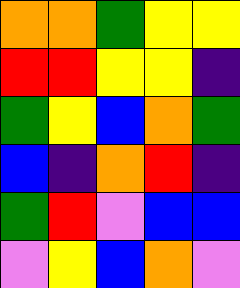[["orange", "orange", "green", "yellow", "yellow"], ["red", "red", "yellow", "yellow", "indigo"], ["green", "yellow", "blue", "orange", "green"], ["blue", "indigo", "orange", "red", "indigo"], ["green", "red", "violet", "blue", "blue"], ["violet", "yellow", "blue", "orange", "violet"]]